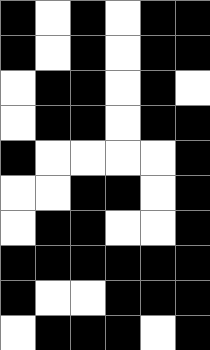[["black", "white", "black", "white", "black", "black"], ["black", "white", "black", "white", "black", "black"], ["white", "black", "black", "white", "black", "white"], ["white", "black", "black", "white", "black", "black"], ["black", "white", "white", "white", "white", "black"], ["white", "white", "black", "black", "white", "black"], ["white", "black", "black", "white", "white", "black"], ["black", "black", "black", "black", "black", "black"], ["black", "white", "white", "black", "black", "black"], ["white", "black", "black", "black", "white", "black"]]